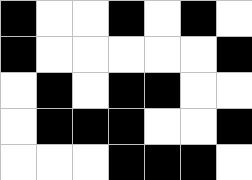[["black", "white", "white", "black", "white", "black", "white"], ["black", "white", "white", "white", "white", "white", "black"], ["white", "black", "white", "black", "black", "white", "white"], ["white", "black", "black", "black", "white", "white", "black"], ["white", "white", "white", "black", "black", "black", "white"]]